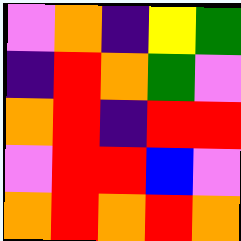[["violet", "orange", "indigo", "yellow", "green"], ["indigo", "red", "orange", "green", "violet"], ["orange", "red", "indigo", "red", "red"], ["violet", "red", "red", "blue", "violet"], ["orange", "red", "orange", "red", "orange"]]